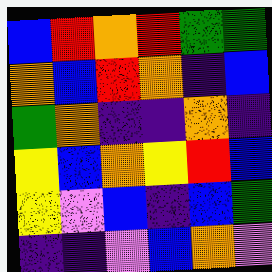[["blue", "red", "orange", "red", "green", "green"], ["orange", "blue", "red", "orange", "indigo", "blue"], ["green", "orange", "indigo", "indigo", "orange", "indigo"], ["yellow", "blue", "orange", "yellow", "red", "blue"], ["yellow", "violet", "blue", "indigo", "blue", "green"], ["indigo", "indigo", "violet", "blue", "orange", "violet"]]